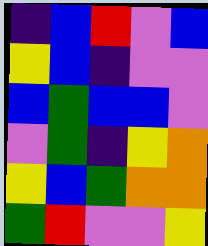[["indigo", "blue", "red", "violet", "blue"], ["yellow", "blue", "indigo", "violet", "violet"], ["blue", "green", "blue", "blue", "violet"], ["violet", "green", "indigo", "yellow", "orange"], ["yellow", "blue", "green", "orange", "orange"], ["green", "red", "violet", "violet", "yellow"]]